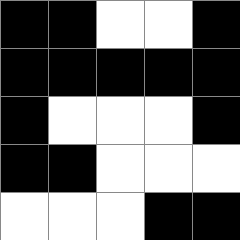[["black", "black", "white", "white", "black"], ["black", "black", "black", "black", "black"], ["black", "white", "white", "white", "black"], ["black", "black", "white", "white", "white"], ["white", "white", "white", "black", "black"]]